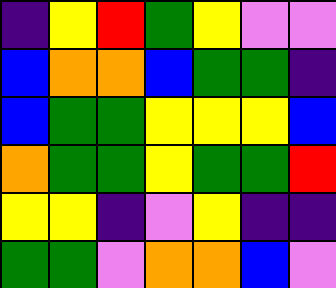[["indigo", "yellow", "red", "green", "yellow", "violet", "violet"], ["blue", "orange", "orange", "blue", "green", "green", "indigo"], ["blue", "green", "green", "yellow", "yellow", "yellow", "blue"], ["orange", "green", "green", "yellow", "green", "green", "red"], ["yellow", "yellow", "indigo", "violet", "yellow", "indigo", "indigo"], ["green", "green", "violet", "orange", "orange", "blue", "violet"]]